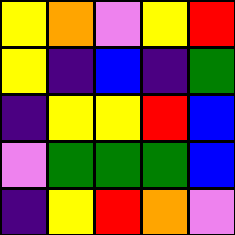[["yellow", "orange", "violet", "yellow", "red"], ["yellow", "indigo", "blue", "indigo", "green"], ["indigo", "yellow", "yellow", "red", "blue"], ["violet", "green", "green", "green", "blue"], ["indigo", "yellow", "red", "orange", "violet"]]